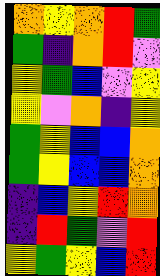[["orange", "yellow", "orange", "red", "green"], ["green", "indigo", "orange", "red", "violet"], ["yellow", "green", "blue", "violet", "yellow"], ["yellow", "violet", "orange", "indigo", "yellow"], ["green", "yellow", "blue", "blue", "orange"], ["green", "yellow", "blue", "blue", "orange"], ["indigo", "blue", "yellow", "red", "orange"], ["indigo", "red", "green", "violet", "red"], ["yellow", "green", "yellow", "blue", "red"]]